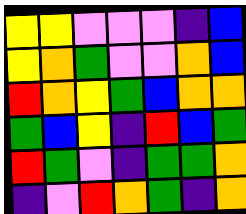[["yellow", "yellow", "violet", "violet", "violet", "indigo", "blue"], ["yellow", "orange", "green", "violet", "violet", "orange", "blue"], ["red", "orange", "yellow", "green", "blue", "orange", "orange"], ["green", "blue", "yellow", "indigo", "red", "blue", "green"], ["red", "green", "violet", "indigo", "green", "green", "orange"], ["indigo", "violet", "red", "orange", "green", "indigo", "orange"]]